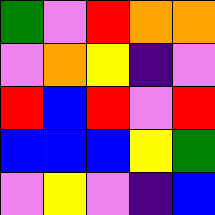[["green", "violet", "red", "orange", "orange"], ["violet", "orange", "yellow", "indigo", "violet"], ["red", "blue", "red", "violet", "red"], ["blue", "blue", "blue", "yellow", "green"], ["violet", "yellow", "violet", "indigo", "blue"]]